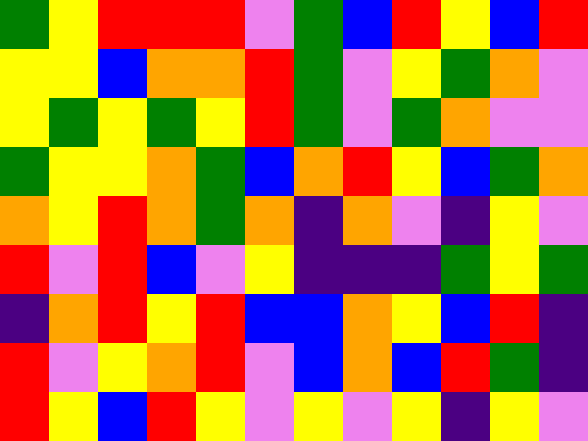[["green", "yellow", "red", "red", "red", "violet", "green", "blue", "red", "yellow", "blue", "red"], ["yellow", "yellow", "blue", "orange", "orange", "red", "green", "violet", "yellow", "green", "orange", "violet"], ["yellow", "green", "yellow", "green", "yellow", "red", "green", "violet", "green", "orange", "violet", "violet"], ["green", "yellow", "yellow", "orange", "green", "blue", "orange", "red", "yellow", "blue", "green", "orange"], ["orange", "yellow", "red", "orange", "green", "orange", "indigo", "orange", "violet", "indigo", "yellow", "violet"], ["red", "violet", "red", "blue", "violet", "yellow", "indigo", "indigo", "indigo", "green", "yellow", "green"], ["indigo", "orange", "red", "yellow", "red", "blue", "blue", "orange", "yellow", "blue", "red", "indigo"], ["red", "violet", "yellow", "orange", "red", "violet", "blue", "orange", "blue", "red", "green", "indigo"], ["red", "yellow", "blue", "red", "yellow", "violet", "yellow", "violet", "yellow", "indigo", "yellow", "violet"]]